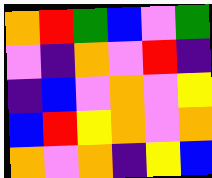[["orange", "red", "green", "blue", "violet", "green"], ["violet", "indigo", "orange", "violet", "red", "indigo"], ["indigo", "blue", "violet", "orange", "violet", "yellow"], ["blue", "red", "yellow", "orange", "violet", "orange"], ["orange", "violet", "orange", "indigo", "yellow", "blue"]]